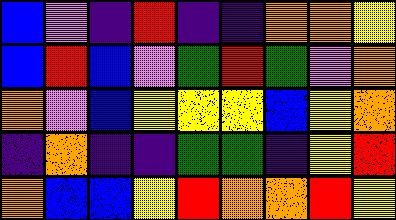[["blue", "violet", "indigo", "red", "indigo", "indigo", "orange", "orange", "yellow"], ["blue", "red", "blue", "violet", "green", "red", "green", "violet", "orange"], ["orange", "violet", "blue", "yellow", "yellow", "yellow", "blue", "yellow", "orange"], ["indigo", "orange", "indigo", "indigo", "green", "green", "indigo", "yellow", "red"], ["orange", "blue", "blue", "yellow", "red", "orange", "orange", "red", "yellow"]]